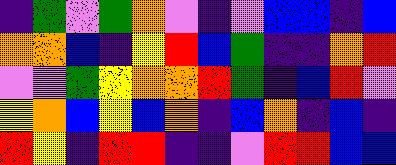[["indigo", "green", "violet", "green", "orange", "violet", "indigo", "violet", "blue", "blue", "indigo", "blue"], ["orange", "orange", "blue", "indigo", "yellow", "red", "blue", "green", "indigo", "indigo", "orange", "red"], ["violet", "violet", "green", "yellow", "orange", "orange", "red", "green", "indigo", "blue", "red", "violet"], ["yellow", "orange", "blue", "yellow", "blue", "orange", "indigo", "blue", "orange", "indigo", "blue", "indigo"], ["red", "yellow", "indigo", "red", "red", "indigo", "indigo", "violet", "red", "red", "blue", "blue"]]